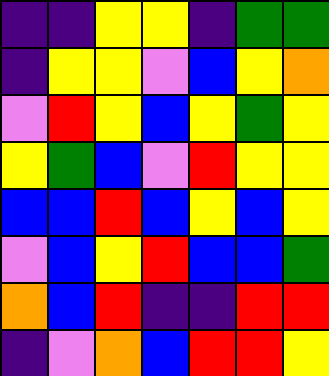[["indigo", "indigo", "yellow", "yellow", "indigo", "green", "green"], ["indigo", "yellow", "yellow", "violet", "blue", "yellow", "orange"], ["violet", "red", "yellow", "blue", "yellow", "green", "yellow"], ["yellow", "green", "blue", "violet", "red", "yellow", "yellow"], ["blue", "blue", "red", "blue", "yellow", "blue", "yellow"], ["violet", "blue", "yellow", "red", "blue", "blue", "green"], ["orange", "blue", "red", "indigo", "indigo", "red", "red"], ["indigo", "violet", "orange", "blue", "red", "red", "yellow"]]